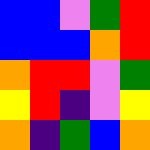[["blue", "blue", "violet", "green", "red"], ["blue", "blue", "blue", "orange", "red"], ["orange", "red", "red", "violet", "green"], ["yellow", "red", "indigo", "violet", "yellow"], ["orange", "indigo", "green", "blue", "orange"]]